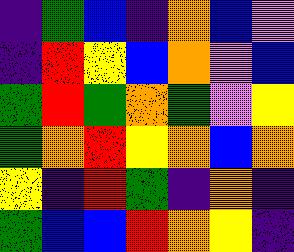[["indigo", "green", "blue", "indigo", "orange", "blue", "violet"], ["indigo", "red", "yellow", "blue", "orange", "violet", "blue"], ["green", "red", "green", "orange", "green", "violet", "yellow"], ["green", "orange", "red", "yellow", "orange", "blue", "orange"], ["yellow", "indigo", "red", "green", "indigo", "orange", "indigo"], ["green", "blue", "blue", "red", "orange", "yellow", "indigo"]]